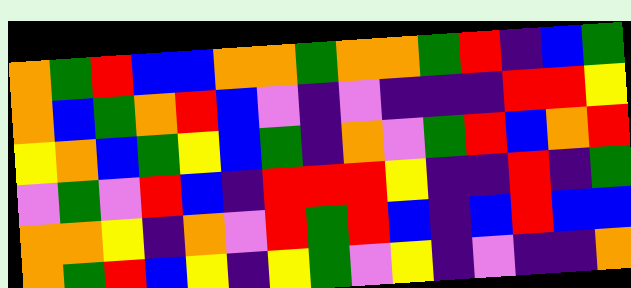[["orange", "green", "red", "blue", "blue", "orange", "orange", "green", "orange", "orange", "green", "red", "indigo", "blue", "green"], ["orange", "blue", "green", "orange", "red", "blue", "violet", "indigo", "violet", "indigo", "indigo", "indigo", "red", "red", "yellow"], ["yellow", "orange", "blue", "green", "yellow", "blue", "green", "indigo", "orange", "violet", "green", "red", "blue", "orange", "red"], ["violet", "green", "violet", "red", "blue", "indigo", "red", "red", "red", "yellow", "indigo", "indigo", "red", "indigo", "green"], ["orange", "orange", "yellow", "indigo", "orange", "violet", "red", "green", "red", "blue", "indigo", "blue", "red", "blue", "blue"], ["orange", "green", "red", "blue", "yellow", "indigo", "yellow", "green", "violet", "yellow", "indigo", "violet", "indigo", "indigo", "orange"]]